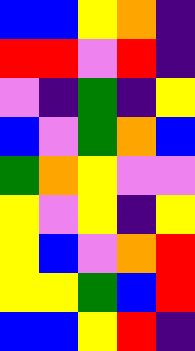[["blue", "blue", "yellow", "orange", "indigo"], ["red", "red", "violet", "red", "indigo"], ["violet", "indigo", "green", "indigo", "yellow"], ["blue", "violet", "green", "orange", "blue"], ["green", "orange", "yellow", "violet", "violet"], ["yellow", "violet", "yellow", "indigo", "yellow"], ["yellow", "blue", "violet", "orange", "red"], ["yellow", "yellow", "green", "blue", "red"], ["blue", "blue", "yellow", "red", "indigo"]]